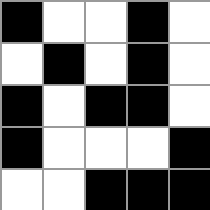[["black", "white", "white", "black", "white"], ["white", "black", "white", "black", "white"], ["black", "white", "black", "black", "white"], ["black", "white", "white", "white", "black"], ["white", "white", "black", "black", "black"]]